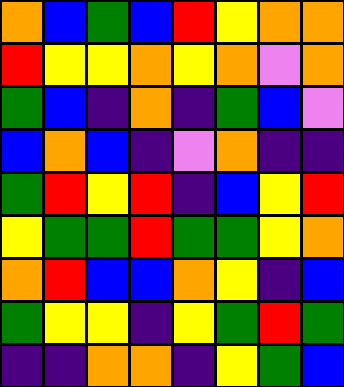[["orange", "blue", "green", "blue", "red", "yellow", "orange", "orange"], ["red", "yellow", "yellow", "orange", "yellow", "orange", "violet", "orange"], ["green", "blue", "indigo", "orange", "indigo", "green", "blue", "violet"], ["blue", "orange", "blue", "indigo", "violet", "orange", "indigo", "indigo"], ["green", "red", "yellow", "red", "indigo", "blue", "yellow", "red"], ["yellow", "green", "green", "red", "green", "green", "yellow", "orange"], ["orange", "red", "blue", "blue", "orange", "yellow", "indigo", "blue"], ["green", "yellow", "yellow", "indigo", "yellow", "green", "red", "green"], ["indigo", "indigo", "orange", "orange", "indigo", "yellow", "green", "blue"]]